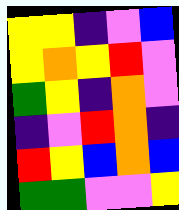[["yellow", "yellow", "indigo", "violet", "blue"], ["yellow", "orange", "yellow", "red", "violet"], ["green", "yellow", "indigo", "orange", "violet"], ["indigo", "violet", "red", "orange", "indigo"], ["red", "yellow", "blue", "orange", "blue"], ["green", "green", "violet", "violet", "yellow"]]